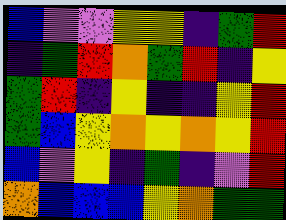[["blue", "violet", "violet", "yellow", "yellow", "indigo", "green", "red"], ["indigo", "green", "red", "orange", "green", "red", "indigo", "yellow"], ["green", "red", "indigo", "yellow", "indigo", "indigo", "yellow", "red"], ["green", "blue", "yellow", "orange", "yellow", "orange", "yellow", "red"], ["blue", "violet", "yellow", "indigo", "green", "indigo", "violet", "red"], ["orange", "blue", "blue", "blue", "yellow", "orange", "green", "green"]]